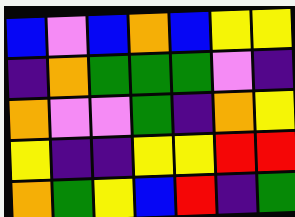[["blue", "violet", "blue", "orange", "blue", "yellow", "yellow"], ["indigo", "orange", "green", "green", "green", "violet", "indigo"], ["orange", "violet", "violet", "green", "indigo", "orange", "yellow"], ["yellow", "indigo", "indigo", "yellow", "yellow", "red", "red"], ["orange", "green", "yellow", "blue", "red", "indigo", "green"]]